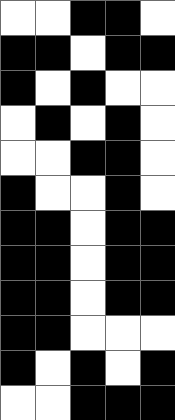[["white", "white", "black", "black", "white"], ["black", "black", "white", "black", "black"], ["black", "white", "black", "white", "white"], ["white", "black", "white", "black", "white"], ["white", "white", "black", "black", "white"], ["black", "white", "white", "black", "white"], ["black", "black", "white", "black", "black"], ["black", "black", "white", "black", "black"], ["black", "black", "white", "black", "black"], ["black", "black", "white", "white", "white"], ["black", "white", "black", "white", "black"], ["white", "white", "black", "black", "black"]]